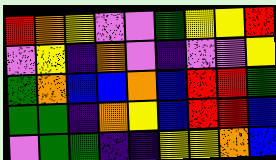[["red", "orange", "yellow", "violet", "violet", "green", "yellow", "yellow", "red"], ["violet", "yellow", "indigo", "orange", "violet", "indigo", "violet", "violet", "yellow"], ["green", "orange", "blue", "blue", "orange", "blue", "red", "red", "green"], ["green", "green", "indigo", "orange", "yellow", "blue", "red", "red", "blue"], ["violet", "green", "green", "indigo", "indigo", "yellow", "yellow", "orange", "blue"]]